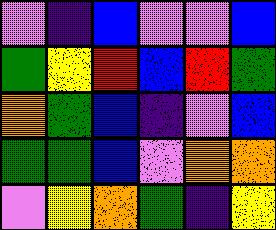[["violet", "indigo", "blue", "violet", "violet", "blue"], ["green", "yellow", "red", "blue", "red", "green"], ["orange", "green", "blue", "indigo", "violet", "blue"], ["green", "green", "blue", "violet", "orange", "orange"], ["violet", "yellow", "orange", "green", "indigo", "yellow"]]